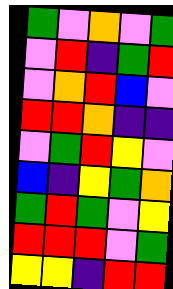[["green", "violet", "orange", "violet", "green"], ["violet", "red", "indigo", "green", "red"], ["violet", "orange", "red", "blue", "violet"], ["red", "red", "orange", "indigo", "indigo"], ["violet", "green", "red", "yellow", "violet"], ["blue", "indigo", "yellow", "green", "orange"], ["green", "red", "green", "violet", "yellow"], ["red", "red", "red", "violet", "green"], ["yellow", "yellow", "indigo", "red", "red"]]